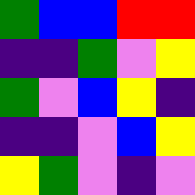[["green", "blue", "blue", "red", "red"], ["indigo", "indigo", "green", "violet", "yellow"], ["green", "violet", "blue", "yellow", "indigo"], ["indigo", "indigo", "violet", "blue", "yellow"], ["yellow", "green", "violet", "indigo", "violet"]]